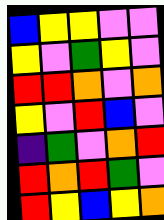[["blue", "yellow", "yellow", "violet", "violet"], ["yellow", "violet", "green", "yellow", "violet"], ["red", "red", "orange", "violet", "orange"], ["yellow", "violet", "red", "blue", "violet"], ["indigo", "green", "violet", "orange", "red"], ["red", "orange", "red", "green", "violet"], ["red", "yellow", "blue", "yellow", "orange"]]